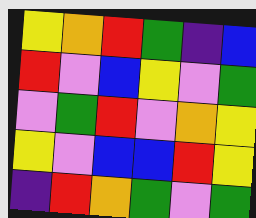[["yellow", "orange", "red", "green", "indigo", "blue"], ["red", "violet", "blue", "yellow", "violet", "green"], ["violet", "green", "red", "violet", "orange", "yellow"], ["yellow", "violet", "blue", "blue", "red", "yellow"], ["indigo", "red", "orange", "green", "violet", "green"]]